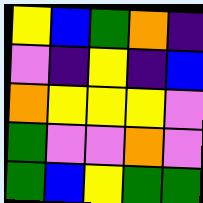[["yellow", "blue", "green", "orange", "indigo"], ["violet", "indigo", "yellow", "indigo", "blue"], ["orange", "yellow", "yellow", "yellow", "violet"], ["green", "violet", "violet", "orange", "violet"], ["green", "blue", "yellow", "green", "green"]]